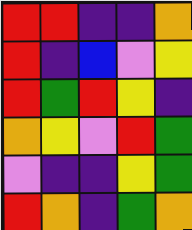[["red", "red", "indigo", "indigo", "orange"], ["red", "indigo", "blue", "violet", "yellow"], ["red", "green", "red", "yellow", "indigo"], ["orange", "yellow", "violet", "red", "green"], ["violet", "indigo", "indigo", "yellow", "green"], ["red", "orange", "indigo", "green", "orange"]]